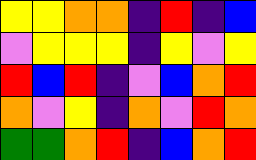[["yellow", "yellow", "orange", "orange", "indigo", "red", "indigo", "blue"], ["violet", "yellow", "yellow", "yellow", "indigo", "yellow", "violet", "yellow"], ["red", "blue", "red", "indigo", "violet", "blue", "orange", "red"], ["orange", "violet", "yellow", "indigo", "orange", "violet", "red", "orange"], ["green", "green", "orange", "red", "indigo", "blue", "orange", "red"]]